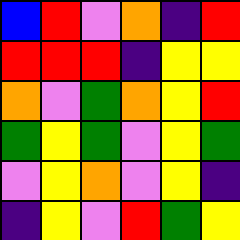[["blue", "red", "violet", "orange", "indigo", "red"], ["red", "red", "red", "indigo", "yellow", "yellow"], ["orange", "violet", "green", "orange", "yellow", "red"], ["green", "yellow", "green", "violet", "yellow", "green"], ["violet", "yellow", "orange", "violet", "yellow", "indigo"], ["indigo", "yellow", "violet", "red", "green", "yellow"]]